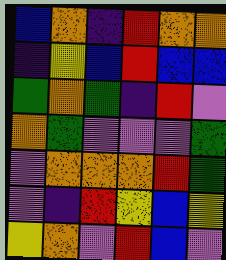[["blue", "orange", "indigo", "red", "orange", "orange"], ["indigo", "yellow", "blue", "red", "blue", "blue"], ["green", "orange", "green", "indigo", "red", "violet"], ["orange", "green", "violet", "violet", "violet", "green"], ["violet", "orange", "orange", "orange", "red", "green"], ["violet", "indigo", "red", "yellow", "blue", "yellow"], ["yellow", "orange", "violet", "red", "blue", "violet"]]